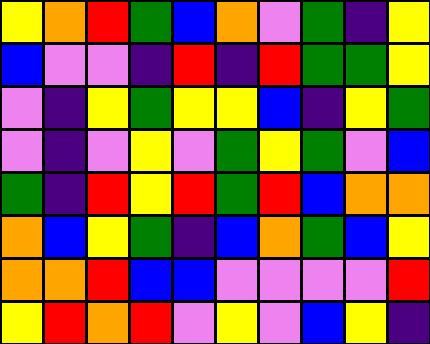[["yellow", "orange", "red", "green", "blue", "orange", "violet", "green", "indigo", "yellow"], ["blue", "violet", "violet", "indigo", "red", "indigo", "red", "green", "green", "yellow"], ["violet", "indigo", "yellow", "green", "yellow", "yellow", "blue", "indigo", "yellow", "green"], ["violet", "indigo", "violet", "yellow", "violet", "green", "yellow", "green", "violet", "blue"], ["green", "indigo", "red", "yellow", "red", "green", "red", "blue", "orange", "orange"], ["orange", "blue", "yellow", "green", "indigo", "blue", "orange", "green", "blue", "yellow"], ["orange", "orange", "red", "blue", "blue", "violet", "violet", "violet", "violet", "red"], ["yellow", "red", "orange", "red", "violet", "yellow", "violet", "blue", "yellow", "indigo"]]